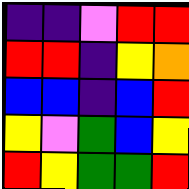[["indigo", "indigo", "violet", "red", "red"], ["red", "red", "indigo", "yellow", "orange"], ["blue", "blue", "indigo", "blue", "red"], ["yellow", "violet", "green", "blue", "yellow"], ["red", "yellow", "green", "green", "red"]]